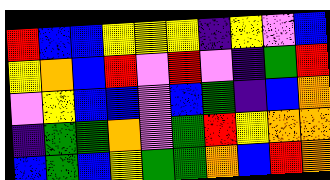[["red", "blue", "blue", "yellow", "yellow", "yellow", "indigo", "yellow", "violet", "blue"], ["yellow", "orange", "blue", "red", "violet", "red", "violet", "indigo", "green", "red"], ["violet", "yellow", "blue", "blue", "violet", "blue", "green", "indigo", "blue", "orange"], ["indigo", "green", "green", "orange", "violet", "green", "red", "yellow", "orange", "orange"], ["blue", "green", "blue", "yellow", "green", "green", "orange", "blue", "red", "orange"]]